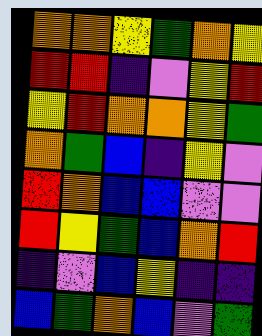[["orange", "orange", "yellow", "green", "orange", "yellow"], ["red", "red", "indigo", "violet", "yellow", "red"], ["yellow", "red", "orange", "orange", "yellow", "green"], ["orange", "green", "blue", "indigo", "yellow", "violet"], ["red", "orange", "blue", "blue", "violet", "violet"], ["red", "yellow", "green", "blue", "orange", "red"], ["indigo", "violet", "blue", "yellow", "indigo", "indigo"], ["blue", "green", "orange", "blue", "violet", "green"]]